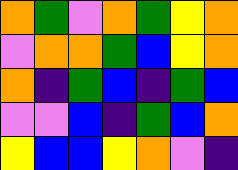[["orange", "green", "violet", "orange", "green", "yellow", "orange"], ["violet", "orange", "orange", "green", "blue", "yellow", "orange"], ["orange", "indigo", "green", "blue", "indigo", "green", "blue"], ["violet", "violet", "blue", "indigo", "green", "blue", "orange"], ["yellow", "blue", "blue", "yellow", "orange", "violet", "indigo"]]